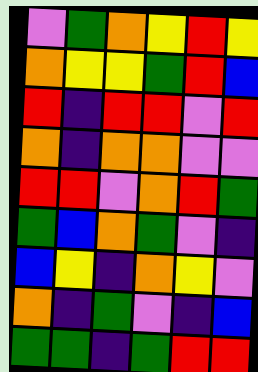[["violet", "green", "orange", "yellow", "red", "yellow"], ["orange", "yellow", "yellow", "green", "red", "blue"], ["red", "indigo", "red", "red", "violet", "red"], ["orange", "indigo", "orange", "orange", "violet", "violet"], ["red", "red", "violet", "orange", "red", "green"], ["green", "blue", "orange", "green", "violet", "indigo"], ["blue", "yellow", "indigo", "orange", "yellow", "violet"], ["orange", "indigo", "green", "violet", "indigo", "blue"], ["green", "green", "indigo", "green", "red", "red"]]